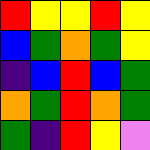[["red", "yellow", "yellow", "red", "yellow"], ["blue", "green", "orange", "green", "yellow"], ["indigo", "blue", "red", "blue", "green"], ["orange", "green", "red", "orange", "green"], ["green", "indigo", "red", "yellow", "violet"]]